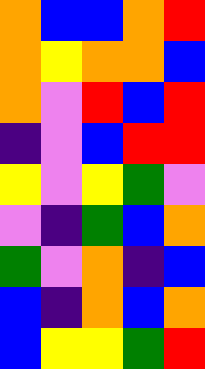[["orange", "blue", "blue", "orange", "red"], ["orange", "yellow", "orange", "orange", "blue"], ["orange", "violet", "red", "blue", "red"], ["indigo", "violet", "blue", "red", "red"], ["yellow", "violet", "yellow", "green", "violet"], ["violet", "indigo", "green", "blue", "orange"], ["green", "violet", "orange", "indigo", "blue"], ["blue", "indigo", "orange", "blue", "orange"], ["blue", "yellow", "yellow", "green", "red"]]